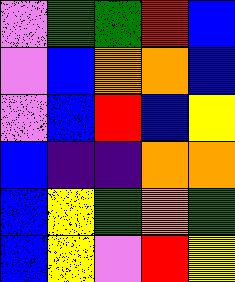[["violet", "green", "green", "red", "blue"], ["violet", "blue", "orange", "orange", "blue"], ["violet", "blue", "red", "blue", "yellow"], ["blue", "indigo", "indigo", "orange", "orange"], ["blue", "yellow", "green", "orange", "green"], ["blue", "yellow", "violet", "red", "yellow"]]